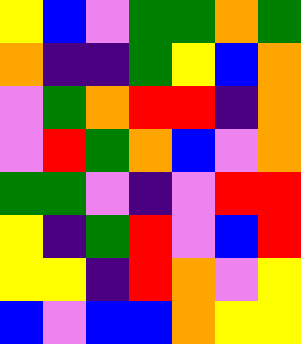[["yellow", "blue", "violet", "green", "green", "orange", "green"], ["orange", "indigo", "indigo", "green", "yellow", "blue", "orange"], ["violet", "green", "orange", "red", "red", "indigo", "orange"], ["violet", "red", "green", "orange", "blue", "violet", "orange"], ["green", "green", "violet", "indigo", "violet", "red", "red"], ["yellow", "indigo", "green", "red", "violet", "blue", "red"], ["yellow", "yellow", "indigo", "red", "orange", "violet", "yellow"], ["blue", "violet", "blue", "blue", "orange", "yellow", "yellow"]]